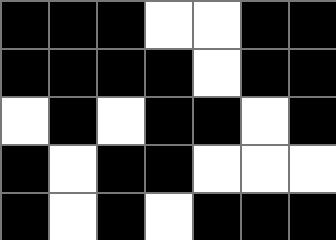[["black", "black", "black", "white", "white", "black", "black"], ["black", "black", "black", "black", "white", "black", "black"], ["white", "black", "white", "black", "black", "white", "black"], ["black", "white", "black", "black", "white", "white", "white"], ["black", "white", "black", "white", "black", "black", "black"]]